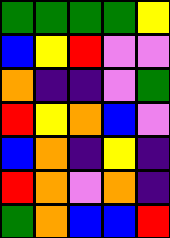[["green", "green", "green", "green", "yellow"], ["blue", "yellow", "red", "violet", "violet"], ["orange", "indigo", "indigo", "violet", "green"], ["red", "yellow", "orange", "blue", "violet"], ["blue", "orange", "indigo", "yellow", "indigo"], ["red", "orange", "violet", "orange", "indigo"], ["green", "orange", "blue", "blue", "red"]]